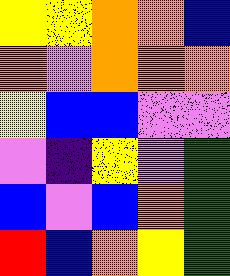[["yellow", "yellow", "orange", "orange", "blue"], ["orange", "violet", "orange", "orange", "orange"], ["yellow", "blue", "blue", "violet", "violet"], ["violet", "indigo", "yellow", "violet", "green"], ["blue", "violet", "blue", "orange", "green"], ["red", "blue", "orange", "yellow", "green"]]